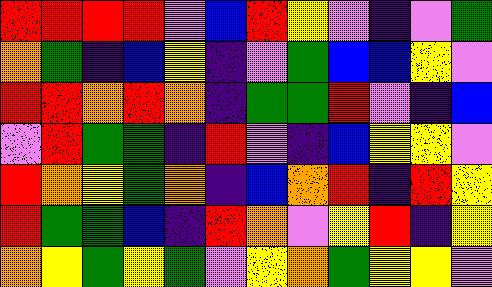[["red", "red", "red", "red", "violet", "blue", "red", "yellow", "violet", "indigo", "violet", "green"], ["orange", "green", "indigo", "blue", "yellow", "indigo", "violet", "green", "blue", "blue", "yellow", "violet"], ["red", "red", "orange", "red", "orange", "indigo", "green", "green", "red", "violet", "indigo", "blue"], ["violet", "red", "green", "green", "indigo", "red", "violet", "indigo", "blue", "yellow", "yellow", "violet"], ["red", "orange", "yellow", "green", "orange", "indigo", "blue", "orange", "red", "indigo", "red", "yellow"], ["red", "green", "green", "blue", "indigo", "red", "orange", "violet", "yellow", "red", "indigo", "yellow"], ["orange", "yellow", "green", "yellow", "green", "violet", "yellow", "orange", "green", "yellow", "yellow", "violet"]]